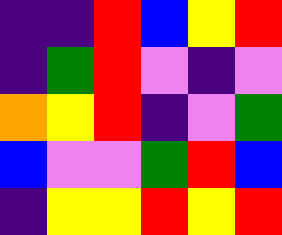[["indigo", "indigo", "red", "blue", "yellow", "red"], ["indigo", "green", "red", "violet", "indigo", "violet"], ["orange", "yellow", "red", "indigo", "violet", "green"], ["blue", "violet", "violet", "green", "red", "blue"], ["indigo", "yellow", "yellow", "red", "yellow", "red"]]